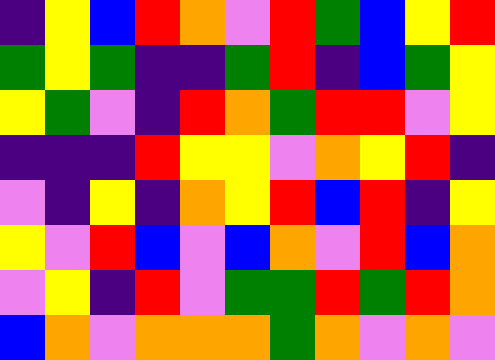[["indigo", "yellow", "blue", "red", "orange", "violet", "red", "green", "blue", "yellow", "red"], ["green", "yellow", "green", "indigo", "indigo", "green", "red", "indigo", "blue", "green", "yellow"], ["yellow", "green", "violet", "indigo", "red", "orange", "green", "red", "red", "violet", "yellow"], ["indigo", "indigo", "indigo", "red", "yellow", "yellow", "violet", "orange", "yellow", "red", "indigo"], ["violet", "indigo", "yellow", "indigo", "orange", "yellow", "red", "blue", "red", "indigo", "yellow"], ["yellow", "violet", "red", "blue", "violet", "blue", "orange", "violet", "red", "blue", "orange"], ["violet", "yellow", "indigo", "red", "violet", "green", "green", "red", "green", "red", "orange"], ["blue", "orange", "violet", "orange", "orange", "orange", "green", "orange", "violet", "orange", "violet"]]